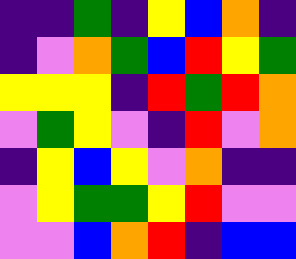[["indigo", "indigo", "green", "indigo", "yellow", "blue", "orange", "indigo"], ["indigo", "violet", "orange", "green", "blue", "red", "yellow", "green"], ["yellow", "yellow", "yellow", "indigo", "red", "green", "red", "orange"], ["violet", "green", "yellow", "violet", "indigo", "red", "violet", "orange"], ["indigo", "yellow", "blue", "yellow", "violet", "orange", "indigo", "indigo"], ["violet", "yellow", "green", "green", "yellow", "red", "violet", "violet"], ["violet", "violet", "blue", "orange", "red", "indigo", "blue", "blue"]]